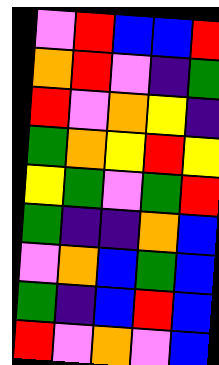[["violet", "red", "blue", "blue", "red"], ["orange", "red", "violet", "indigo", "green"], ["red", "violet", "orange", "yellow", "indigo"], ["green", "orange", "yellow", "red", "yellow"], ["yellow", "green", "violet", "green", "red"], ["green", "indigo", "indigo", "orange", "blue"], ["violet", "orange", "blue", "green", "blue"], ["green", "indigo", "blue", "red", "blue"], ["red", "violet", "orange", "violet", "blue"]]